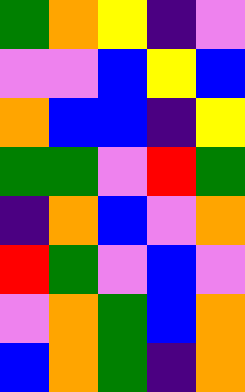[["green", "orange", "yellow", "indigo", "violet"], ["violet", "violet", "blue", "yellow", "blue"], ["orange", "blue", "blue", "indigo", "yellow"], ["green", "green", "violet", "red", "green"], ["indigo", "orange", "blue", "violet", "orange"], ["red", "green", "violet", "blue", "violet"], ["violet", "orange", "green", "blue", "orange"], ["blue", "orange", "green", "indigo", "orange"]]